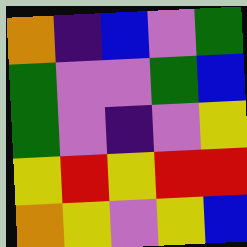[["orange", "indigo", "blue", "violet", "green"], ["green", "violet", "violet", "green", "blue"], ["green", "violet", "indigo", "violet", "yellow"], ["yellow", "red", "yellow", "red", "red"], ["orange", "yellow", "violet", "yellow", "blue"]]